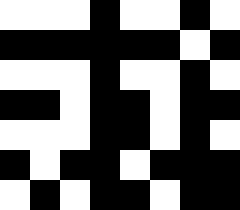[["white", "white", "white", "black", "white", "white", "black", "white"], ["black", "black", "black", "black", "black", "black", "white", "black"], ["white", "white", "white", "black", "white", "white", "black", "white"], ["black", "black", "white", "black", "black", "white", "black", "black"], ["white", "white", "white", "black", "black", "white", "black", "white"], ["black", "white", "black", "black", "white", "black", "black", "black"], ["white", "black", "white", "black", "black", "white", "black", "black"]]